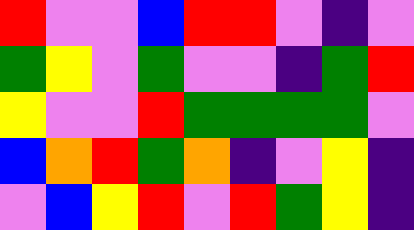[["red", "violet", "violet", "blue", "red", "red", "violet", "indigo", "violet"], ["green", "yellow", "violet", "green", "violet", "violet", "indigo", "green", "red"], ["yellow", "violet", "violet", "red", "green", "green", "green", "green", "violet"], ["blue", "orange", "red", "green", "orange", "indigo", "violet", "yellow", "indigo"], ["violet", "blue", "yellow", "red", "violet", "red", "green", "yellow", "indigo"]]